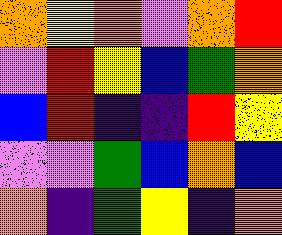[["orange", "yellow", "orange", "violet", "orange", "red"], ["violet", "red", "yellow", "blue", "green", "orange"], ["blue", "red", "indigo", "indigo", "red", "yellow"], ["violet", "violet", "green", "blue", "orange", "blue"], ["orange", "indigo", "green", "yellow", "indigo", "orange"]]